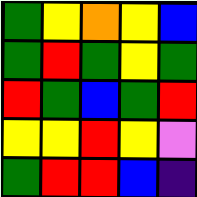[["green", "yellow", "orange", "yellow", "blue"], ["green", "red", "green", "yellow", "green"], ["red", "green", "blue", "green", "red"], ["yellow", "yellow", "red", "yellow", "violet"], ["green", "red", "red", "blue", "indigo"]]